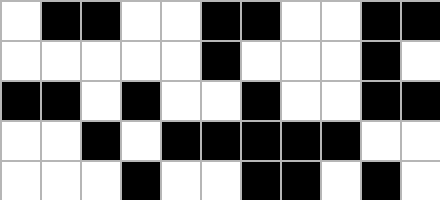[["white", "black", "black", "white", "white", "black", "black", "white", "white", "black", "black"], ["white", "white", "white", "white", "white", "black", "white", "white", "white", "black", "white"], ["black", "black", "white", "black", "white", "white", "black", "white", "white", "black", "black"], ["white", "white", "black", "white", "black", "black", "black", "black", "black", "white", "white"], ["white", "white", "white", "black", "white", "white", "black", "black", "white", "black", "white"]]